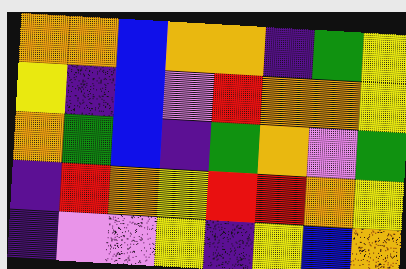[["orange", "orange", "blue", "orange", "orange", "indigo", "green", "yellow"], ["yellow", "indigo", "blue", "violet", "red", "orange", "orange", "yellow"], ["orange", "green", "blue", "indigo", "green", "orange", "violet", "green"], ["indigo", "red", "orange", "yellow", "red", "red", "orange", "yellow"], ["indigo", "violet", "violet", "yellow", "indigo", "yellow", "blue", "orange"]]